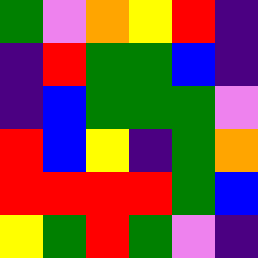[["green", "violet", "orange", "yellow", "red", "indigo"], ["indigo", "red", "green", "green", "blue", "indigo"], ["indigo", "blue", "green", "green", "green", "violet"], ["red", "blue", "yellow", "indigo", "green", "orange"], ["red", "red", "red", "red", "green", "blue"], ["yellow", "green", "red", "green", "violet", "indigo"]]